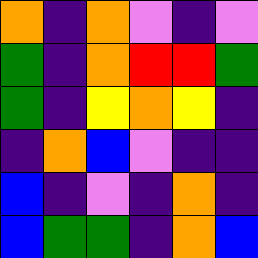[["orange", "indigo", "orange", "violet", "indigo", "violet"], ["green", "indigo", "orange", "red", "red", "green"], ["green", "indigo", "yellow", "orange", "yellow", "indigo"], ["indigo", "orange", "blue", "violet", "indigo", "indigo"], ["blue", "indigo", "violet", "indigo", "orange", "indigo"], ["blue", "green", "green", "indigo", "orange", "blue"]]